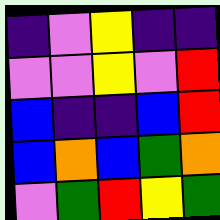[["indigo", "violet", "yellow", "indigo", "indigo"], ["violet", "violet", "yellow", "violet", "red"], ["blue", "indigo", "indigo", "blue", "red"], ["blue", "orange", "blue", "green", "orange"], ["violet", "green", "red", "yellow", "green"]]